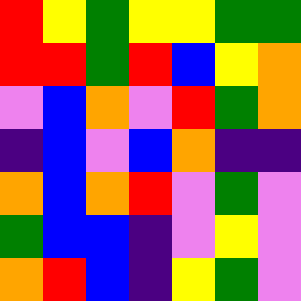[["red", "yellow", "green", "yellow", "yellow", "green", "green"], ["red", "red", "green", "red", "blue", "yellow", "orange"], ["violet", "blue", "orange", "violet", "red", "green", "orange"], ["indigo", "blue", "violet", "blue", "orange", "indigo", "indigo"], ["orange", "blue", "orange", "red", "violet", "green", "violet"], ["green", "blue", "blue", "indigo", "violet", "yellow", "violet"], ["orange", "red", "blue", "indigo", "yellow", "green", "violet"]]